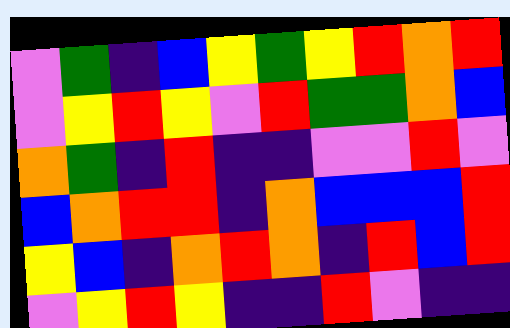[["violet", "green", "indigo", "blue", "yellow", "green", "yellow", "red", "orange", "red"], ["violet", "yellow", "red", "yellow", "violet", "red", "green", "green", "orange", "blue"], ["orange", "green", "indigo", "red", "indigo", "indigo", "violet", "violet", "red", "violet"], ["blue", "orange", "red", "red", "indigo", "orange", "blue", "blue", "blue", "red"], ["yellow", "blue", "indigo", "orange", "red", "orange", "indigo", "red", "blue", "red"], ["violet", "yellow", "red", "yellow", "indigo", "indigo", "red", "violet", "indigo", "indigo"]]